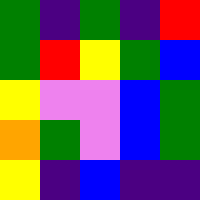[["green", "indigo", "green", "indigo", "red"], ["green", "red", "yellow", "green", "blue"], ["yellow", "violet", "violet", "blue", "green"], ["orange", "green", "violet", "blue", "green"], ["yellow", "indigo", "blue", "indigo", "indigo"]]